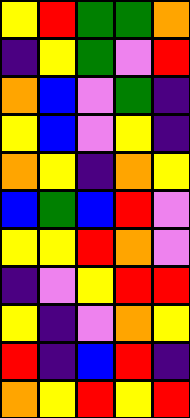[["yellow", "red", "green", "green", "orange"], ["indigo", "yellow", "green", "violet", "red"], ["orange", "blue", "violet", "green", "indigo"], ["yellow", "blue", "violet", "yellow", "indigo"], ["orange", "yellow", "indigo", "orange", "yellow"], ["blue", "green", "blue", "red", "violet"], ["yellow", "yellow", "red", "orange", "violet"], ["indigo", "violet", "yellow", "red", "red"], ["yellow", "indigo", "violet", "orange", "yellow"], ["red", "indigo", "blue", "red", "indigo"], ["orange", "yellow", "red", "yellow", "red"]]